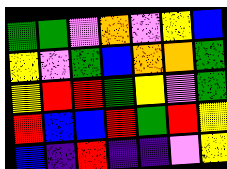[["green", "green", "violet", "orange", "violet", "yellow", "blue"], ["yellow", "violet", "green", "blue", "orange", "orange", "green"], ["yellow", "red", "red", "green", "yellow", "violet", "green"], ["red", "blue", "blue", "red", "green", "red", "yellow"], ["blue", "indigo", "red", "indigo", "indigo", "violet", "yellow"]]